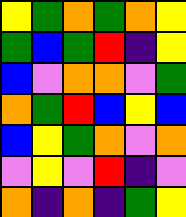[["yellow", "green", "orange", "green", "orange", "yellow"], ["green", "blue", "green", "red", "indigo", "yellow"], ["blue", "violet", "orange", "orange", "violet", "green"], ["orange", "green", "red", "blue", "yellow", "blue"], ["blue", "yellow", "green", "orange", "violet", "orange"], ["violet", "yellow", "violet", "red", "indigo", "violet"], ["orange", "indigo", "orange", "indigo", "green", "yellow"]]